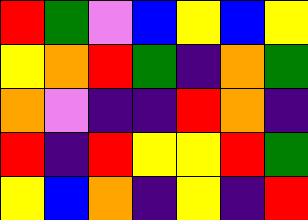[["red", "green", "violet", "blue", "yellow", "blue", "yellow"], ["yellow", "orange", "red", "green", "indigo", "orange", "green"], ["orange", "violet", "indigo", "indigo", "red", "orange", "indigo"], ["red", "indigo", "red", "yellow", "yellow", "red", "green"], ["yellow", "blue", "orange", "indigo", "yellow", "indigo", "red"]]